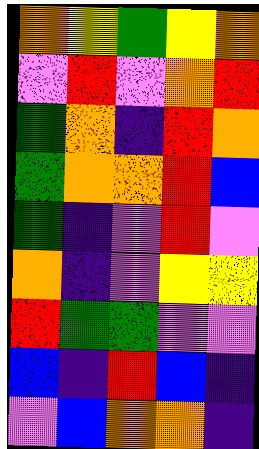[["orange", "yellow", "green", "yellow", "orange"], ["violet", "red", "violet", "orange", "red"], ["green", "orange", "indigo", "red", "orange"], ["green", "orange", "orange", "red", "blue"], ["green", "indigo", "violet", "red", "violet"], ["orange", "indigo", "violet", "yellow", "yellow"], ["red", "green", "green", "violet", "violet"], ["blue", "indigo", "red", "blue", "indigo"], ["violet", "blue", "orange", "orange", "indigo"]]